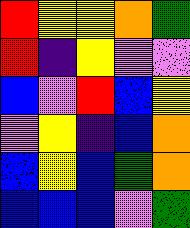[["red", "yellow", "yellow", "orange", "green"], ["red", "indigo", "yellow", "violet", "violet"], ["blue", "violet", "red", "blue", "yellow"], ["violet", "yellow", "indigo", "blue", "orange"], ["blue", "yellow", "blue", "green", "orange"], ["blue", "blue", "blue", "violet", "green"]]